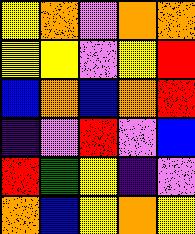[["yellow", "orange", "violet", "orange", "orange"], ["yellow", "yellow", "violet", "yellow", "red"], ["blue", "orange", "blue", "orange", "red"], ["indigo", "violet", "red", "violet", "blue"], ["red", "green", "yellow", "indigo", "violet"], ["orange", "blue", "yellow", "orange", "yellow"]]